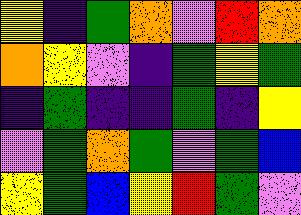[["yellow", "indigo", "green", "orange", "violet", "red", "orange"], ["orange", "yellow", "violet", "indigo", "green", "yellow", "green"], ["indigo", "green", "indigo", "indigo", "green", "indigo", "yellow"], ["violet", "green", "orange", "green", "violet", "green", "blue"], ["yellow", "green", "blue", "yellow", "red", "green", "violet"]]